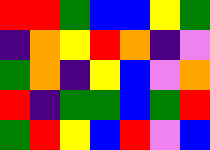[["red", "red", "green", "blue", "blue", "yellow", "green"], ["indigo", "orange", "yellow", "red", "orange", "indigo", "violet"], ["green", "orange", "indigo", "yellow", "blue", "violet", "orange"], ["red", "indigo", "green", "green", "blue", "green", "red"], ["green", "red", "yellow", "blue", "red", "violet", "blue"]]